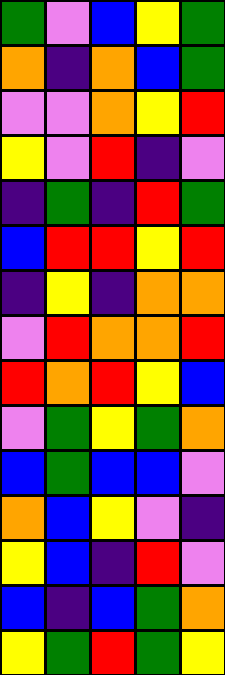[["green", "violet", "blue", "yellow", "green"], ["orange", "indigo", "orange", "blue", "green"], ["violet", "violet", "orange", "yellow", "red"], ["yellow", "violet", "red", "indigo", "violet"], ["indigo", "green", "indigo", "red", "green"], ["blue", "red", "red", "yellow", "red"], ["indigo", "yellow", "indigo", "orange", "orange"], ["violet", "red", "orange", "orange", "red"], ["red", "orange", "red", "yellow", "blue"], ["violet", "green", "yellow", "green", "orange"], ["blue", "green", "blue", "blue", "violet"], ["orange", "blue", "yellow", "violet", "indigo"], ["yellow", "blue", "indigo", "red", "violet"], ["blue", "indigo", "blue", "green", "orange"], ["yellow", "green", "red", "green", "yellow"]]